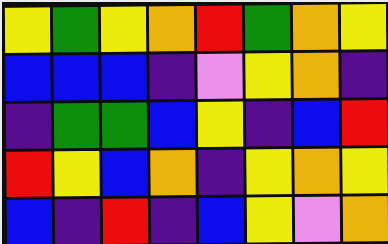[["yellow", "green", "yellow", "orange", "red", "green", "orange", "yellow"], ["blue", "blue", "blue", "indigo", "violet", "yellow", "orange", "indigo"], ["indigo", "green", "green", "blue", "yellow", "indigo", "blue", "red"], ["red", "yellow", "blue", "orange", "indigo", "yellow", "orange", "yellow"], ["blue", "indigo", "red", "indigo", "blue", "yellow", "violet", "orange"]]